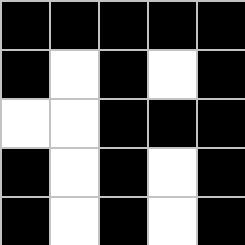[["black", "black", "black", "black", "black"], ["black", "white", "black", "white", "black"], ["white", "white", "black", "black", "black"], ["black", "white", "black", "white", "black"], ["black", "white", "black", "white", "black"]]